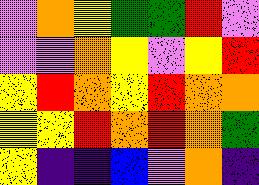[["violet", "orange", "yellow", "green", "green", "red", "violet"], ["violet", "violet", "orange", "yellow", "violet", "yellow", "red"], ["yellow", "red", "orange", "yellow", "red", "orange", "orange"], ["yellow", "yellow", "red", "orange", "red", "orange", "green"], ["yellow", "indigo", "indigo", "blue", "violet", "orange", "indigo"]]